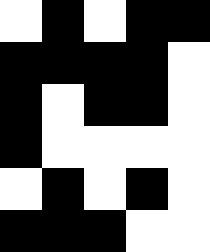[["white", "black", "white", "black", "black"], ["black", "black", "black", "black", "white"], ["black", "white", "black", "black", "white"], ["black", "white", "white", "white", "white"], ["white", "black", "white", "black", "white"], ["black", "black", "black", "white", "white"]]